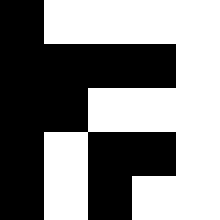[["black", "white", "white", "white", "white"], ["black", "black", "black", "black", "white"], ["black", "black", "white", "white", "white"], ["black", "white", "black", "black", "white"], ["black", "white", "black", "white", "white"]]